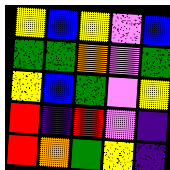[["yellow", "blue", "yellow", "violet", "blue"], ["green", "green", "orange", "violet", "green"], ["yellow", "blue", "green", "violet", "yellow"], ["red", "indigo", "red", "violet", "indigo"], ["red", "orange", "green", "yellow", "indigo"]]